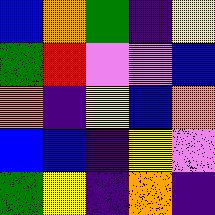[["blue", "orange", "green", "indigo", "yellow"], ["green", "red", "violet", "violet", "blue"], ["orange", "indigo", "yellow", "blue", "orange"], ["blue", "blue", "indigo", "yellow", "violet"], ["green", "yellow", "indigo", "orange", "indigo"]]